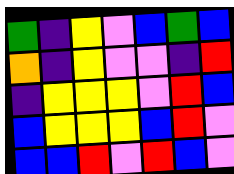[["green", "indigo", "yellow", "violet", "blue", "green", "blue"], ["orange", "indigo", "yellow", "violet", "violet", "indigo", "red"], ["indigo", "yellow", "yellow", "yellow", "violet", "red", "blue"], ["blue", "yellow", "yellow", "yellow", "blue", "red", "violet"], ["blue", "blue", "red", "violet", "red", "blue", "violet"]]